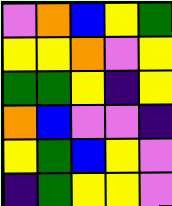[["violet", "orange", "blue", "yellow", "green"], ["yellow", "yellow", "orange", "violet", "yellow"], ["green", "green", "yellow", "indigo", "yellow"], ["orange", "blue", "violet", "violet", "indigo"], ["yellow", "green", "blue", "yellow", "violet"], ["indigo", "green", "yellow", "yellow", "violet"]]